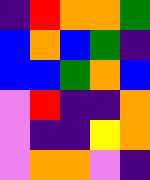[["indigo", "red", "orange", "orange", "green"], ["blue", "orange", "blue", "green", "indigo"], ["blue", "blue", "green", "orange", "blue"], ["violet", "red", "indigo", "indigo", "orange"], ["violet", "indigo", "indigo", "yellow", "orange"], ["violet", "orange", "orange", "violet", "indigo"]]